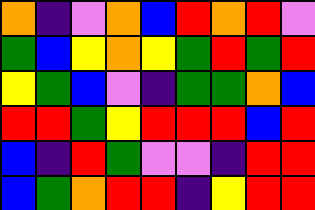[["orange", "indigo", "violet", "orange", "blue", "red", "orange", "red", "violet"], ["green", "blue", "yellow", "orange", "yellow", "green", "red", "green", "red"], ["yellow", "green", "blue", "violet", "indigo", "green", "green", "orange", "blue"], ["red", "red", "green", "yellow", "red", "red", "red", "blue", "red"], ["blue", "indigo", "red", "green", "violet", "violet", "indigo", "red", "red"], ["blue", "green", "orange", "red", "red", "indigo", "yellow", "red", "red"]]